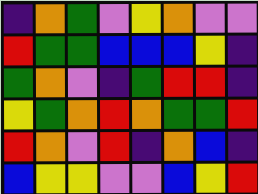[["indigo", "orange", "green", "violet", "yellow", "orange", "violet", "violet"], ["red", "green", "green", "blue", "blue", "blue", "yellow", "indigo"], ["green", "orange", "violet", "indigo", "green", "red", "red", "indigo"], ["yellow", "green", "orange", "red", "orange", "green", "green", "red"], ["red", "orange", "violet", "red", "indigo", "orange", "blue", "indigo"], ["blue", "yellow", "yellow", "violet", "violet", "blue", "yellow", "red"]]